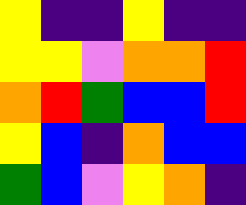[["yellow", "indigo", "indigo", "yellow", "indigo", "indigo"], ["yellow", "yellow", "violet", "orange", "orange", "red"], ["orange", "red", "green", "blue", "blue", "red"], ["yellow", "blue", "indigo", "orange", "blue", "blue"], ["green", "blue", "violet", "yellow", "orange", "indigo"]]